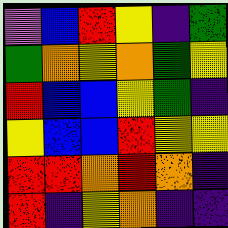[["violet", "blue", "red", "yellow", "indigo", "green"], ["green", "orange", "yellow", "orange", "green", "yellow"], ["red", "blue", "blue", "yellow", "green", "indigo"], ["yellow", "blue", "blue", "red", "yellow", "yellow"], ["red", "red", "orange", "red", "orange", "indigo"], ["red", "indigo", "yellow", "orange", "indigo", "indigo"]]